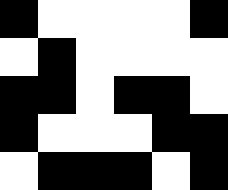[["black", "white", "white", "white", "white", "black"], ["white", "black", "white", "white", "white", "white"], ["black", "black", "white", "black", "black", "white"], ["black", "white", "white", "white", "black", "black"], ["white", "black", "black", "black", "white", "black"]]